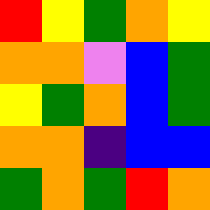[["red", "yellow", "green", "orange", "yellow"], ["orange", "orange", "violet", "blue", "green"], ["yellow", "green", "orange", "blue", "green"], ["orange", "orange", "indigo", "blue", "blue"], ["green", "orange", "green", "red", "orange"]]